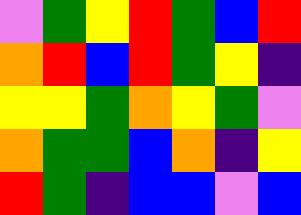[["violet", "green", "yellow", "red", "green", "blue", "red"], ["orange", "red", "blue", "red", "green", "yellow", "indigo"], ["yellow", "yellow", "green", "orange", "yellow", "green", "violet"], ["orange", "green", "green", "blue", "orange", "indigo", "yellow"], ["red", "green", "indigo", "blue", "blue", "violet", "blue"]]